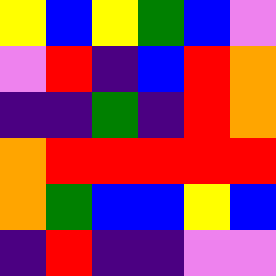[["yellow", "blue", "yellow", "green", "blue", "violet"], ["violet", "red", "indigo", "blue", "red", "orange"], ["indigo", "indigo", "green", "indigo", "red", "orange"], ["orange", "red", "red", "red", "red", "red"], ["orange", "green", "blue", "blue", "yellow", "blue"], ["indigo", "red", "indigo", "indigo", "violet", "violet"]]